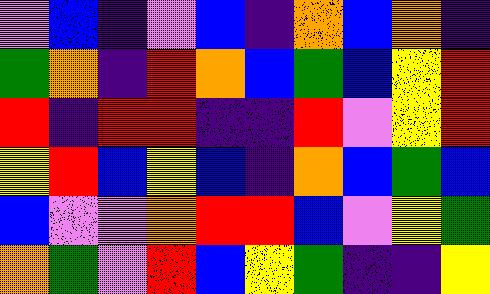[["violet", "blue", "indigo", "violet", "blue", "indigo", "orange", "blue", "orange", "indigo"], ["green", "orange", "indigo", "red", "orange", "blue", "green", "blue", "yellow", "red"], ["red", "indigo", "red", "red", "indigo", "indigo", "red", "violet", "yellow", "red"], ["yellow", "red", "blue", "yellow", "blue", "indigo", "orange", "blue", "green", "blue"], ["blue", "violet", "violet", "orange", "red", "red", "blue", "violet", "yellow", "green"], ["orange", "green", "violet", "red", "blue", "yellow", "green", "indigo", "indigo", "yellow"]]